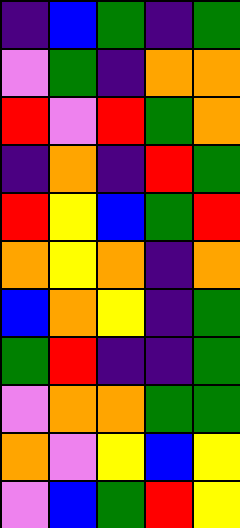[["indigo", "blue", "green", "indigo", "green"], ["violet", "green", "indigo", "orange", "orange"], ["red", "violet", "red", "green", "orange"], ["indigo", "orange", "indigo", "red", "green"], ["red", "yellow", "blue", "green", "red"], ["orange", "yellow", "orange", "indigo", "orange"], ["blue", "orange", "yellow", "indigo", "green"], ["green", "red", "indigo", "indigo", "green"], ["violet", "orange", "orange", "green", "green"], ["orange", "violet", "yellow", "blue", "yellow"], ["violet", "blue", "green", "red", "yellow"]]